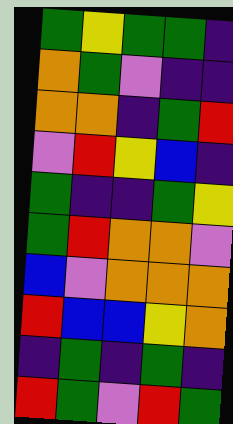[["green", "yellow", "green", "green", "indigo"], ["orange", "green", "violet", "indigo", "indigo"], ["orange", "orange", "indigo", "green", "red"], ["violet", "red", "yellow", "blue", "indigo"], ["green", "indigo", "indigo", "green", "yellow"], ["green", "red", "orange", "orange", "violet"], ["blue", "violet", "orange", "orange", "orange"], ["red", "blue", "blue", "yellow", "orange"], ["indigo", "green", "indigo", "green", "indigo"], ["red", "green", "violet", "red", "green"]]